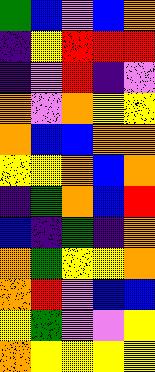[["green", "blue", "violet", "blue", "orange"], ["indigo", "yellow", "red", "red", "red"], ["indigo", "violet", "red", "indigo", "violet"], ["orange", "violet", "orange", "yellow", "yellow"], ["orange", "blue", "blue", "orange", "orange"], ["yellow", "yellow", "orange", "blue", "orange"], ["indigo", "green", "orange", "blue", "red"], ["blue", "indigo", "green", "indigo", "orange"], ["orange", "green", "yellow", "yellow", "orange"], ["orange", "red", "violet", "blue", "blue"], ["yellow", "green", "violet", "violet", "yellow"], ["orange", "yellow", "yellow", "yellow", "yellow"]]